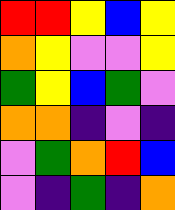[["red", "red", "yellow", "blue", "yellow"], ["orange", "yellow", "violet", "violet", "yellow"], ["green", "yellow", "blue", "green", "violet"], ["orange", "orange", "indigo", "violet", "indigo"], ["violet", "green", "orange", "red", "blue"], ["violet", "indigo", "green", "indigo", "orange"]]